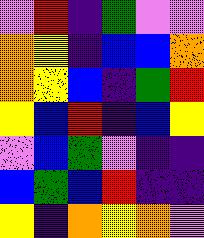[["violet", "red", "indigo", "green", "violet", "violet"], ["orange", "yellow", "indigo", "blue", "blue", "orange"], ["orange", "yellow", "blue", "indigo", "green", "red"], ["yellow", "blue", "red", "indigo", "blue", "yellow"], ["violet", "blue", "green", "violet", "indigo", "indigo"], ["blue", "green", "blue", "red", "indigo", "indigo"], ["yellow", "indigo", "orange", "yellow", "orange", "violet"]]